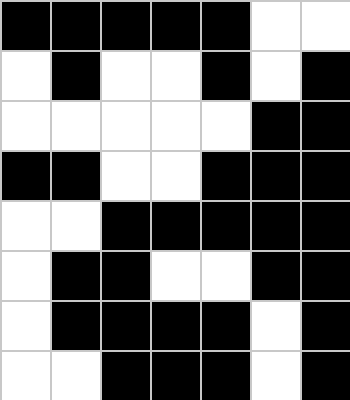[["black", "black", "black", "black", "black", "white", "white"], ["white", "black", "white", "white", "black", "white", "black"], ["white", "white", "white", "white", "white", "black", "black"], ["black", "black", "white", "white", "black", "black", "black"], ["white", "white", "black", "black", "black", "black", "black"], ["white", "black", "black", "white", "white", "black", "black"], ["white", "black", "black", "black", "black", "white", "black"], ["white", "white", "black", "black", "black", "white", "black"]]